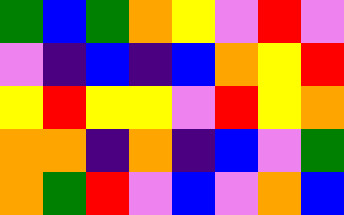[["green", "blue", "green", "orange", "yellow", "violet", "red", "violet"], ["violet", "indigo", "blue", "indigo", "blue", "orange", "yellow", "red"], ["yellow", "red", "yellow", "yellow", "violet", "red", "yellow", "orange"], ["orange", "orange", "indigo", "orange", "indigo", "blue", "violet", "green"], ["orange", "green", "red", "violet", "blue", "violet", "orange", "blue"]]